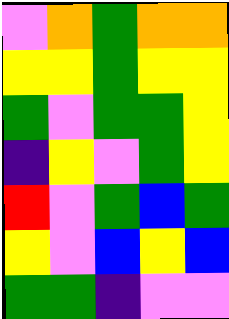[["violet", "orange", "green", "orange", "orange"], ["yellow", "yellow", "green", "yellow", "yellow"], ["green", "violet", "green", "green", "yellow"], ["indigo", "yellow", "violet", "green", "yellow"], ["red", "violet", "green", "blue", "green"], ["yellow", "violet", "blue", "yellow", "blue"], ["green", "green", "indigo", "violet", "violet"]]